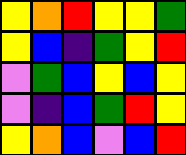[["yellow", "orange", "red", "yellow", "yellow", "green"], ["yellow", "blue", "indigo", "green", "yellow", "red"], ["violet", "green", "blue", "yellow", "blue", "yellow"], ["violet", "indigo", "blue", "green", "red", "yellow"], ["yellow", "orange", "blue", "violet", "blue", "red"]]